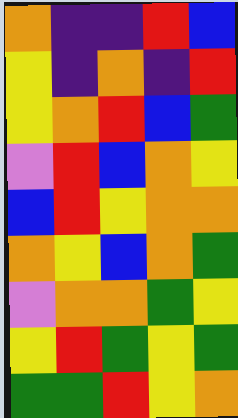[["orange", "indigo", "indigo", "red", "blue"], ["yellow", "indigo", "orange", "indigo", "red"], ["yellow", "orange", "red", "blue", "green"], ["violet", "red", "blue", "orange", "yellow"], ["blue", "red", "yellow", "orange", "orange"], ["orange", "yellow", "blue", "orange", "green"], ["violet", "orange", "orange", "green", "yellow"], ["yellow", "red", "green", "yellow", "green"], ["green", "green", "red", "yellow", "orange"]]